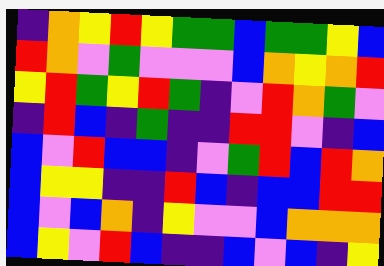[["indigo", "orange", "yellow", "red", "yellow", "green", "green", "blue", "green", "green", "yellow", "blue"], ["red", "orange", "violet", "green", "violet", "violet", "violet", "blue", "orange", "yellow", "orange", "red"], ["yellow", "red", "green", "yellow", "red", "green", "indigo", "violet", "red", "orange", "green", "violet"], ["indigo", "red", "blue", "indigo", "green", "indigo", "indigo", "red", "red", "violet", "indigo", "blue"], ["blue", "violet", "red", "blue", "blue", "indigo", "violet", "green", "red", "blue", "red", "orange"], ["blue", "yellow", "yellow", "indigo", "indigo", "red", "blue", "indigo", "blue", "blue", "red", "red"], ["blue", "violet", "blue", "orange", "indigo", "yellow", "violet", "violet", "blue", "orange", "orange", "orange"], ["blue", "yellow", "violet", "red", "blue", "indigo", "indigo", "blue", "violet", "blue", "indigo", "yellow"]]